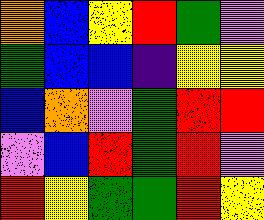[["orange", "blue", "yellow", "red", "green", "violet"], ["green", "blue", "blue", "indigo", "yellow", "yellow"], ["blue", "orange", "violet", "green", "red", "red"], ["violet", "blue", "red", "green", "red", "violet"], ["red", "yellow", "green", "green", "red", "yellow"]]